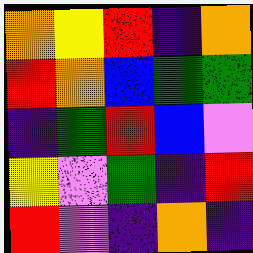[["orange", "yellow", "red", "indigo", "orange"], ["red", "orange", "blue", "green", "green"], ["indigo", "green", "red", "blue", "violet"], ["yellow", "violet", "green", "indigo", "red"], ["red", "violet", "indigo", "orange", "indigo"]]